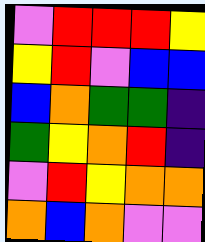[["violet", "red", "red", "red", "yellow"], ["yellow", "red", "violet", "blue", "blue"], ["blue", "orange", "green", "green", "indigo"], ["green", "yellow", "orange", "red", "indigo"], ["violet", "red", "yellow", "orange", "orange"], ["orange", "blue", "orange", "violet", "violet"]]